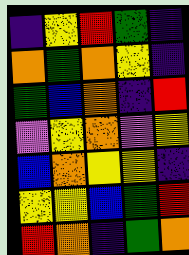[["indigo", "yellow", "red", "green", "indigo"], ["orange", "green", "orange", "yellow", "indigo"], ["green", "blue", "orange", "indigo", "red"], ["violet", "yellow", "orange", "violet", "yellow"], ["blue", "orange", "yellow", "yellow", "indigo"], ["yellow", "yellow", "blue", "green", "red"], ["red", "orange", "indigo", "green", "orange"]]